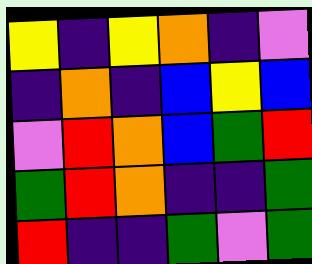[["yellow", "indigo", "yellow", "orange", "indigo", "violet"], ["indigo", "orange", "indigo", "blue", "yellow", "blue"], ["violet", "red", "orange", "blue", "green", "red"], ["green", "red", "orange", "indigo", "indigo", "green"], ["red", "indigo", "indigo", "green", "violet", "green"]]